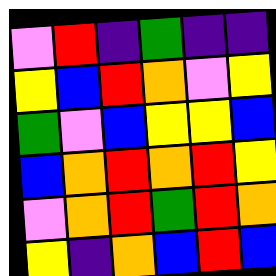[["violet", "red", "indigo", "green", "indigo", "indigo"], ["yellow", "blue", "red", "orange", "violet", "yellow"], ["green", "violet", "blue", "yellow", "yellow", "blue"], ["blue", "orange", "red", "orange", "red", "yellow"], ["violet", "orange", "red", "green", "red", "orange"], ["yellow", "indigo", "orange", "blue", "red", "blue"]]